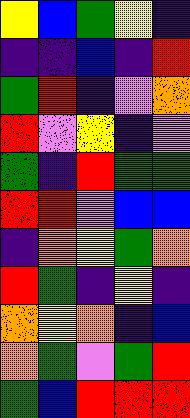[["yellow", "blue", "green", "yellow", "indigo"], ["indigo", "indigo", "blue", "indigo", "red"], ["green", "red", "indigo", "violet", "orange"], ["red", "violet", "yellow", "indigo", "violet"], ["green", "indigo", "red", "green", "green"], ["red", "red", "violet", "blue", "blue"], ["indigo", "orange", "yellow", "green", "orange"], ["red", "green", "indigo", "yellow", "indigo"], ["orange", "yellow", "orange", "indigo", "blue"], ["orange", "green", "violet", "green", "red"], ["green", "blue", "red", "red", "red"]]